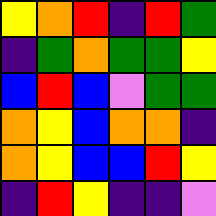[["yellow", "orange", "red", "indigo", "red", "green"], ["indigo", "green", "orange", "green", "green", "yellow"], ["blue", "red", "blue", "violet", "green", "green"], ["orange", "yellow", "blue", "orange", "orange", "indigo"], ["orange", "yellow", "blue", "blue", "red", "yellow"], ["indigo", "red", "yellow", "indigo", "indigo", "violet"]]